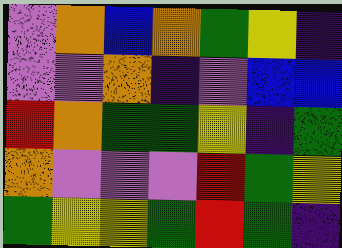[["violet", "orange", "blue", "orange", "green", "yellow", "indigo"], ["violet", "violet", "orange", "indigo", "violet", "blue", "blue"], ["red", "orange", "green", "green", "yellow", "indigo", "green"], ["orange", "violet", "violet", "violet", "red", "green", "yellow"], ["green", "yellow", "yellow", "green", "red", "green", "indigo"]]